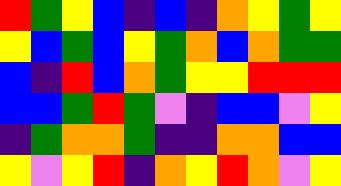[["red", "green", "yellow", "blue", "indigo", "blue", "indigo", "orange", "yellow", "green", "yellow"], ["yellow", "blue", "green", "blue", "yellow", "green", "orange", "blue", "orange", "green", "green"], ["blue", "indigo", "red", "blue", "orange", "green", "yellow", "yellow", "red", "red", "red"], ["blue", "blue", "green", "red", "green", "violet", "indigo", "blue", "blue", "violet", "yellow"], ["indigo", "green", "orange", "orange", "green", "indigo", "indigo", "orange", "orange", "blue", "blue"], ["yellow", "violet", "yellow", "red", "indigo", "orange", "yellow", "red", "orange", "violet", "yellow"]]